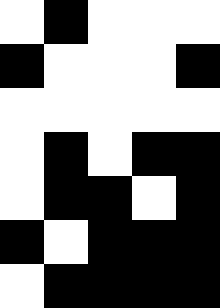[["white", "black", "white", "white", "white"], ["black", "white", "white", "white", "black"], ["white", "white", "white", "white", "white"], ["white", "black", "white", "black", "black"], ["white", "black", "black", "white", "black"], ["black", "white", "black", "black", "black"], ["white", "black", "black", "black", "black"]]